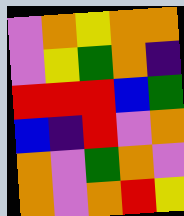[["violet", "orange", "yellow", "orange", "orange"], ["violet", "yellow", "green", "orange", "indigo"], ["red", "red", "red", "blue", "green"], ["blue", "indigo", "red", "violet", "orange"], ["orange", "violet", "green", "orange", "violet"], ["orange", "violet", "orange", "red", "yellow"]]